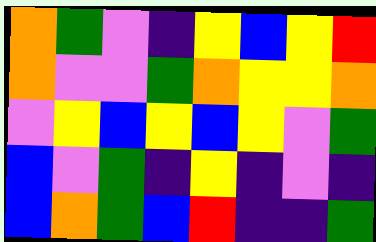[["orange", "green", "violet", "indigo", "yellow", "blue", "yellow", "red"], ["orange", "violet", "violet", "green", "orange", "yellow", "yellow", "orange"], ["violet", "yellow", "blue", "yellow", "blue", "yellow", "violet", "green"], ["blue", "violet", "green", "indigo", "yellow", "indigo", "violet", "indigo"], ["blue", "orange", "green", "blue", "red", "indigo", "indigo", "green"]]